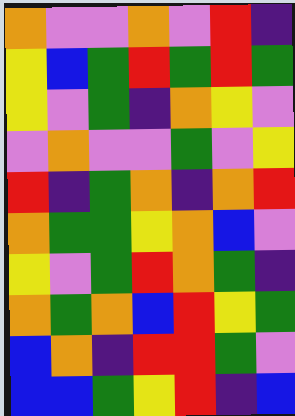[["orange", "violet", "violet", "orange", "violet", "red", "indigo"], ["yellow", "blue", "green", "red", "green", "red", "green"], ["yellow", "violet", "green", "indigo", "orange", "yellow", "violet"], ["violet", "orange", "violet", "violet", "green", "violet", "yellow"], ["red", "indigo", "green", "orange", "indigo", "orange", "red"], ["orange", "green", "green", "yellow", "orange", "blue", "violet"], ["yellow", "violet", "green", "red", "orange", "green", "indigo"], ["orange", "green", "orange", "blue", "red", "yellow", "green"], ["blue", "orange", "indigo", "red", "red", "green", "violet"], ["blue", "blue", "green", "yellow", "red", "indigo", "blue"]]